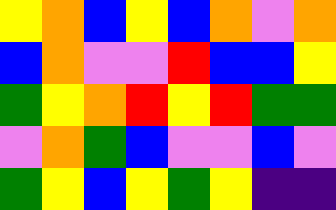[["yellow", "orange", "blue", "yellow", "blue", "orange", "violet", "orange"], ["blue", "orange", "violet", "violet", "red", "blue", "blue", "yellow"], ["green", "yellow", "orange", "red", "yellow", "red", "green", "green"], ["violet", "orange", "green", "blue", "violet", "violet", "blue", "violet"], ["green", "yellow", "blue", "yellow", "green", "yellow", "indigo", "indigo"]]